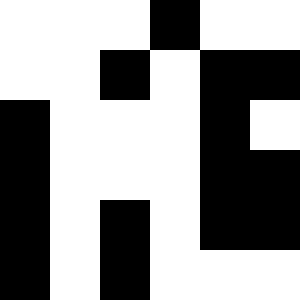[["white", "white", "white", "black", "white", "white"], ["white", "white", "black", "white", "black", "black"], ["black", "white", "white", "white", "black", "white"], ["black", "white", "white", "white", "black", "black"], ["black", "white", "black", "white", "black", "black"], ["black", "white", "black", "white", "white", "white"]]